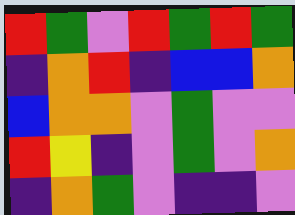[["red", "green", "violet", "red", "green", "red", "green"], ["indigo", "orange", "red", "indigo", "blue", "blue", "orange"], ["blue", "orange", "orange", "violet", "green", "violet", "violet"], ["red", "yellow", "indigo", "violet", "green", "violet", "orange"], ["indigo", "orange", "green", "violet", "indigo", "indigo", "violet"]]